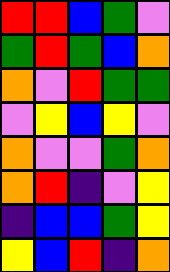[["red", "red", "blue", "green", "violet"], ["green", "red", "green", "blue", "orange"], ["orange", "violet", "red", "green", "green"], ["violet", "yellow", "blue", "yellow", "violet"], ["orange", "violet", "violet", "green", "orange"], ["orange", "red", "indigo", "violet", "yellow"], ["indigo", "blue", "blue", "green", "yellow"], ["yellow", "blue", "red", "indigo", "orange"]]